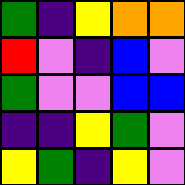[["green", "indigo", "yellow", "orange", "orange"], ["red", "violet", "indigo", "blue", "violet"], ["green", "violet", "violet", "blue", "blue"], ["indigo", "indigo", "yellow", "green", "violet"], ["yellow", "green", "indigo", "yellow", "violet"]]